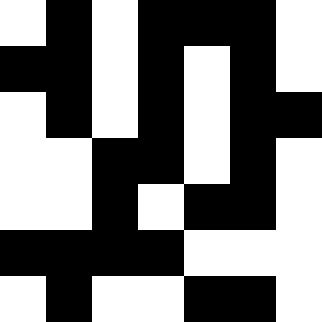[["white", "black", "white", "black", "black", "black", "white"], ["black", "black", "white", "black", "white", "black", "white"], ["white", "black", "white", "black", "white", "black", "black"], ["white", "white", "black", "black", "white", "black", "white"], ["white", "white", "black", "white", "black", "black", "white"], ["black", "black", "black", "black", "white", "white", "white"], ["white", "black", "white", "white", "black", "black", "white"]]